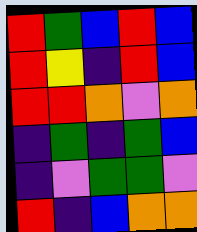[["red", "green", "blue", "red", "blue"], ["red", "yellow", "indigo", "red", "blue"], ["red", "red", "orange", "violet", "orange"], ["indigo", "green", "indigo", "green", "blue"], ["indigo", "violet", "green", "green", "violet"], ["red", "indigo", "blue", "orange", "orange"]]